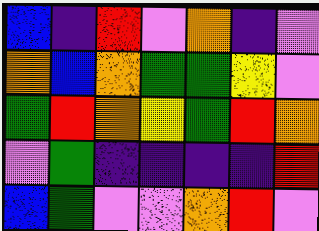[["blue", "indigo", "red", "violet", "orange", "indigo", "violet"], ["orange", "blue", "orange", "green", "green", "yellow", "violet"], ["green", "red", "orange", "yellow", "green", "red", "orange"], ["violet", "green", "indigo", "indigo", "indigo", "indigo", "red"], ["blue", "green", "violet", "violet", "orange", "red", "violet"]]